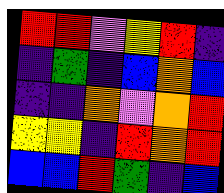[["red", "red", "violet", "yellow", "red", "indigo"], ["indigo", "green", "indigo", "blue", "orange", "blue"], ["indigo", "indigo", "orange", "violet", "orange", "red"], ["yellow", "yellow", "indigo", "red", "orange", "red"], ["blue", "blue", "red", "green", "indigo", "blue"]]